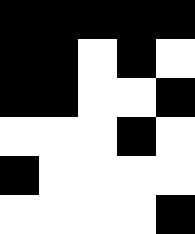[["black", "black", "black", "black", "black"], ["black", "black", "white", "black", "white"], ["black", "black", "white", "white", "black"], ["white", "white", "white", "black", "white"], ["black", "white", "white", "white", "white"], ["white", "white", "white", "white", "black"]]